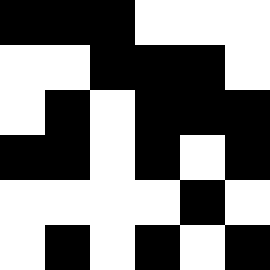[["black", "black", "black", "white", "white", "white"], ["white", "white", "black", "black", "black", "white"], ["white", "black", "white", "black", "black", "black"], ["black", "black", "white", "black", "white", "black"], ["white", "white", "white", "white", "black", "white"], ["white", "black", "white", "black", "white", "black"]]